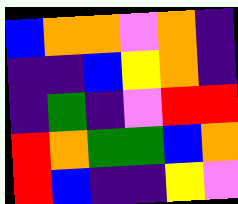[["blue", "orange", "orange", "violet", "orange", "indigo"], ["indigo", "indigo", "blue", "yellow", "orange", "indigo"], ["indigo", "green", "indigo", "violet", "red", "red"], ["red", "orange", "green", "green", "blue", "orange"], ["red", "blue", "indigo", "indigo", "yellow", "violet"]]